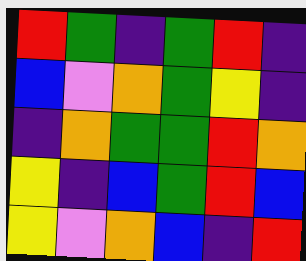[["red", "green", "indigo", "green", "red", "indigo"], ["blue", "violet", "orange", "green", "yellow", "indigo"], ["indigo", "orange", "green", "green", "red", "orange"], ["yellow", "indigo", "blue", "green", "red", "blue"], ["yellow", "violet", "orange", "blue", "indigo", "red"]]